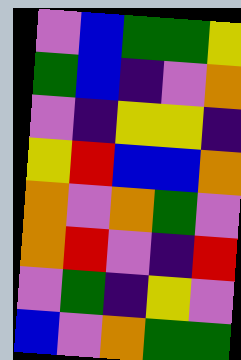[["violet", "blue", "green", "green", "yellow"], ["green", "blue", "indigo", "violet", "orange"], ["violet", "indigo", "yellow", "yellow", "indigo"], ["yellow", "red", "blue", "blue", "orange"], ["orange", "violet", "orange", "green", "violet"], ["orange", "red", "violet", "indigo", "red"], ["violet", "green", "indigo", "yellow", "violet"], ["blue", "violet", "orange", "green", "green"]]